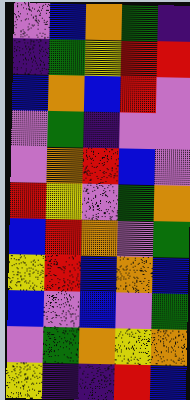[["violet", "blue", "orange", "green", "indigo"], ["indigo", "green", "yellow", "red", "red"], ["blue", "orange", "blue", "red", "violet"], ["violet", "green", "indigo", "violet", "violet"], ["violet", "orange", "red", "blue", "violet"], ["red", "yellow", "violet", "green", "orange"], ["blue", "red", "orange", "violet", "green"], ["yellow", "red", "blue", "orange", "blue"], ["blue", "violet", "blue", "violet", "green"], ["violet", "green", "orange", "yellow", "orange"], ["yellow", "indigo", "indigo", "red", "blue"]]